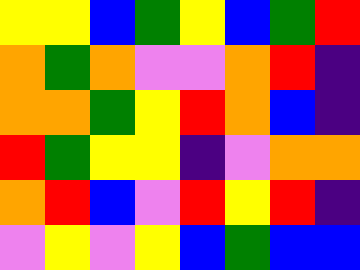[["yellow", "yellow", "blue", "green", "yellow", "blue", "green", "red"], ["orange", "green", "orange", "violet", "violet", "orange", "red", "indigo"], ["orange", "orange", "green", "yellow", "red", "orange", "blue", "indigo"], ["red", "green", "yellow", "yellow", "indigo", "violet", "orange", "orange"], ["orange", "red", "blue", "violet", "red", "yellow", "red", "indigo"], ["violet", "yellow", "violet", "yellow", "blue", "green", "blue", "blue"]]